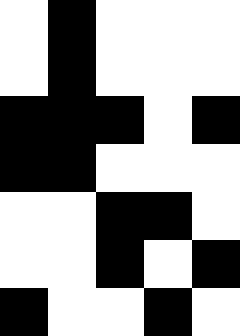[["white", "black", "white", "white", "white"], ["white", "black", "white", "white", "white"], ["black", "black", "black", "white", "black"], ["black", "black", "white", "white", "white"], ["white", "white", "black", "black", "white"], ["white", "white", "black", "white", "black"], ["black", "white", "white", "black", "white"]]